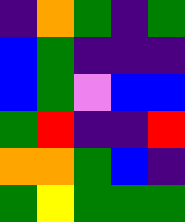[["indigo", "orange", "green", "indigo", "green"], ["blue", "green", "indigo", "indigo", "indigo"], ["blue", "green", "violet", "blue", "blue"], ["green", "red", "indigo", "indigo", "red"], ["orange", "orange", "green", "blue", "indigo"], ["green", "yellow", "green", "green", "green"]]